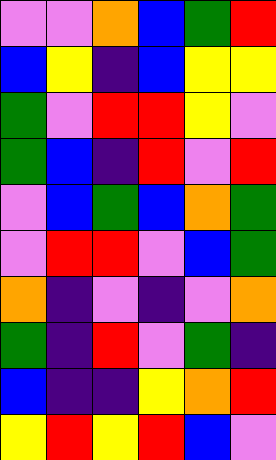[["violet", "violet", "orange", "blue", "green", "red"], ["blue", "yellow", "indigo", "blue", "yellow", "yellow"], ["green", "violet", "red", "red", "yellow", "violet"], ["green", "blue", "indigo", "red", "violet", "red"], ["violet", "blue", "green", "blue", "orange", "green"], ["violet", "red", "red", "violet", "blue", "green"], ["orange", "indigo", "violet", "indigo", "violet", "orange"], ["green", "indigo", "red", "violet", "green", "indigo"], ["blue", "indigo", "indigo", "yellow", "orange", "red"], ["yellow", "red", "yellow", "red", "blue", "violet"]]